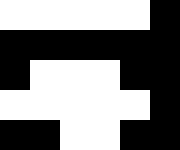[["white", "white", "white", "white", "white", "black"], ["black", "black", "black", "black", "black", "black"], ["black", "white", "white", "white", "black", "black"], ["white", "white", "white", "white", "white", "black"], ["black", "black", "white", "white", "black", "black"]]